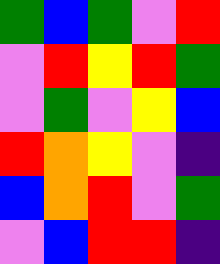[["green", "blue", "green", "violet", "red"], ["violet", "red", "yellow", "red", "green"], ["violet", "green", "violet", "yellow", "blue"], ["red", "orange", "yellow", "violet", "indigo"], ["blue", "orange", "red", "violet", "green"], ["violet", "blue", "red", "red", "indigo"]]